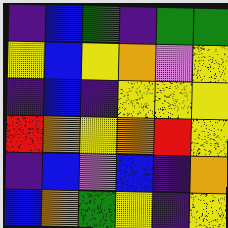[["indigo", "blue", "green", "indigo", "green", "green"], ["yellow", "blue", "yellow", "orange", "violet", "yellow"], ["indigo", "blue", "indigo", "yellow", "yellow", "yellow"], ["red", "orange", "yellow", "orange", "red", "yellow"], ["indigo", "blue", "violet", "blue", "indigo", "orange"], ["blue", "orange", "green", "yellow", "indigo", "yellow"]]